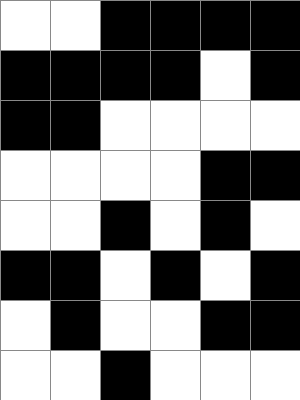[["white", "white", "black", "black", "black", "black"], ["black", "black", "black", "black", "white", "black"], ["black", "black", "white", "white", "white", "white"], ["white", "white", "white", "white", "black", "black"], ["white", "white", "black", "white", "black", "white"], ["black", "black", "white", "black", "white", "black"], ["white", "black", "white", "white", "black", "black"], ["white", "white", "black", "white", "white", "white"]]